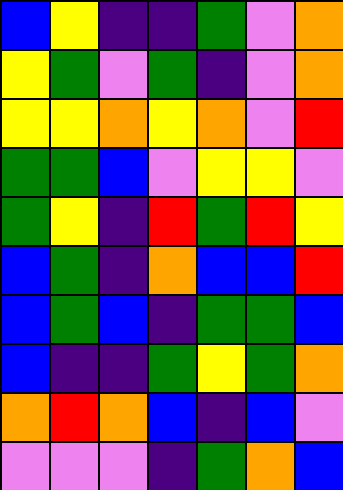[["blue", "yellow", "indigo", "indigo", "green", "violet", "orange"], ["yellow", "green", "violet", "green", "indigo", "violet", "orange"], ["yellow", "yellow", "orange", "yellow", "orange", "violet", "red"], ["green", "green", "blue", "violet", "yellow", "yellow", "violet"], ["green", "yellow", "indigo", "red", "green", "red", "yellow"], ["blue", "green", "indigo", "orange", "blue", "blue", "red"], ["blue", "green", "blue", "indigo", "green", "green", "blue"], ["blue", "indigo", "indigo", "green", "yellow", "green", "orange"], ["orange", "red", "orange", "blue", "indigo", "blue", "violet"], ["violet", "violet", "violet", "indigo", "green", "orange", "blue"]]